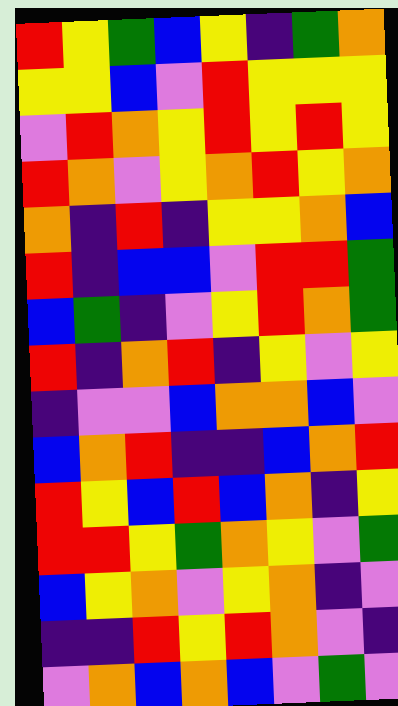[["red", "yellow", "green", "blue", "yellow", "indigo", "green", "orange"], ["yellow", "yellow", "blue", "violet", "red", "yellow", "yellow", "yellow"], ["violet", "red", "orange", "yellow", "red", "yellow", "red", "yellow"], ["red", "orange", "violet", "yellow", "orange", "red", "yellow", "orange"], ["orange", "indigo", "red", "indigo", "yellow", "yellow", "orange", "blue"], ["red", "indigo", "blue", "blue", "violet", "red", "red", "green"], ["blue", "green", "indigo", "violet", "yellow", "red", "orange", "green"], ["red", "indigo", "orange", "red", "indigo", "yellow", "violet", "yellow"], ["indigo", "violet", "violet", "blue", "orange", "orange", "blue", "violet"], ["blue", "orange", "red", "indigo", "indigo", "blue", "orange", "red"], ["red", "yellow", "blue", "red", "blue", "orange", "indigo", "yellow"], ["red", "red", "yellow", "green", "orange", "yellow", "violet", "green"], ["blue", "yellow", "orange", "violet", "yellow", "orange", "indigo", "violet"], ["indigo", "indigo", "red", "yellow", "red", "orange", "violet", "indigo"], ["violet", "orange", "blue", "orange", "blue", "violet", "green", "violet"]]